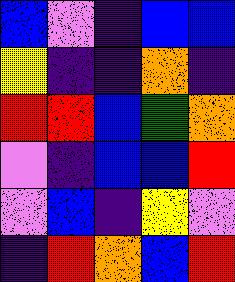[["blue", "violet", "indigo", "blue", "blue"], ["yellow", "indigo", "indigo", "orange", "indigo"], ["red", "red", "blue", "green", "orange"], ["violet", "indigo", "blue", "blue", "red"], ["violet", "blue", "indigo", "yellow", "violet"], ["indigo", "red", "orange", "blue", "red"]]